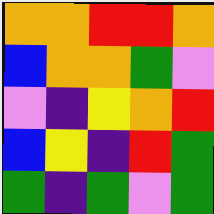[["orange", "orange", "red", "red", "orange"], ["blue", "orange", "orange", "green", "violet"], ["violet", "indigo", "yellow", "orange", "red"], ["blue", "yellow", "indigo", "red", "green"], ["green", "indigo", "green", "violet", "green"]]